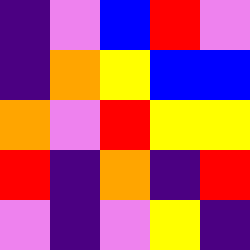[["indigo", "violet", "blue", "red", "violet"], ["indigo", "orange", "yellow", "blue", "blue"], ["orange", "violet", "red", "yellow", "yellow"], ["red", "indigo", "orange", "indigo", "red"], ["violet", "indigo", "violet", "yellow", "indigo"]]